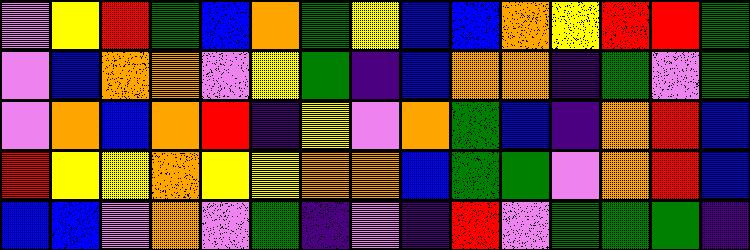[["violet", "yellow", "red", "green", "blue", "orange", "green", "yellow", "blue", "blue", "orange", "yellow", "red", "red", "green"], ["violet", "blue", "orange", "orange", "violet", "yellow", "green", "indigo", "blue", "orange", "orange", "indigo", "green", "violet", "green"], ["violet", "orange", "blue", "orange", "red", "indigo", "yellow", "violet", "orange", "green", "blue", "indigo", "orange", "red", "blue"], ["red", "yellow", "yellow", "orange", "yellow", "yellow", "orange", "orange", "blue", "green", "green", "violet", "orange", "red", "blue"], ["blue", "blue", "violet", "orange", "violet", "green", "indigo", "violet", "indigo", "red", "violet", "green", "green", "green", "indigo"]]